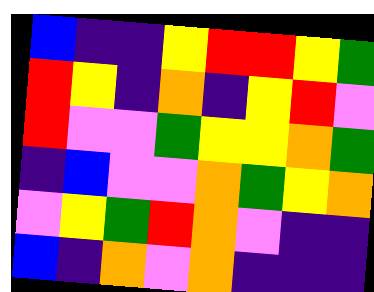[["blue", "indigo", "indigo", "yellow", "red", "red", "yellow", "green"], ["red", "yellow", "indigo", "orange", "indigo", "yellow", "red", "violet"], ["red", "violet", "violet", "green", "yellow", "yellow", "orange", "green"], ["indigo", "blue", "violet", "violet", "orange", "green", "yellow", "orange"], ["violet", "yellow", "green", "red", "orange", "violet", "indigo", "indigo"], ["blue", "indigo", "orange", "violet", "orange", "indigo", "indigo", "indigo"]]